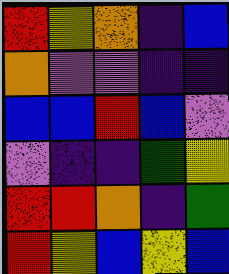[["red", "yellow", "orange", "indigo", "blue"], ["orange", "violet", "violet", "indigo", "indigo"], ["blue", "blue", "red", "blue", "violet"], ["violet", "indigo", "indigo", "green", "yellow"], ["red", "red", "orange", "indigo", "green"], ["red", "yellow", "blue", "yellow", "blue"]]